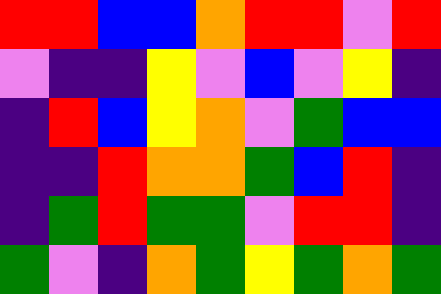[["red", "red", "blue", "blue", "orange", "red", "red", "violet", "red"], ["violet", "indigo", "indigo", "yellow", "violet", "blue", "violet", "yellow", "indigo"], ["indigo", "red", "blue", "yellow", "orange", "violet", "green", "blue", "blue"], ["indigo", "indigo", "red", "orange", "orange", "green", "blue", "red", "indigo"], ["indigo", "green", "red", "green", "green", "violet", "red", "red", "indigo"], ["green", "violet", "indigo", "orange", "green", "yellow", "green", "orange", "green"]]